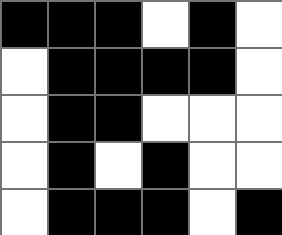[["black", "black", "black", "white", "black", "white"], ["white", "black", "black", "black", "black", "white"], ["white", "black", "black", "white", "white", "white"], ["white", "black", "white", "black", "white", "white"], ["white", "black", "black", "black", "white", "black"]]